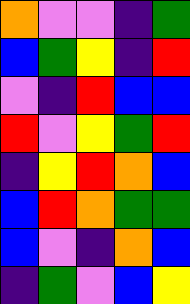[["orange", "violet", "violet", "indigo", "green"], ["blue", "green", "yellow", "indigo", "red"], ["violet", "indigo", "red", "blue", "blue"], ["red", "violet", "yellow", "green", "red"], ["indigo", "yellow", "red", "orange", "blue"], ["blue", "red", "orange", "green", "green"], ["blue", "violet", "indigo", "orange", "blue"], ["indigo", "green", "violet", "blue", "yellow"]]